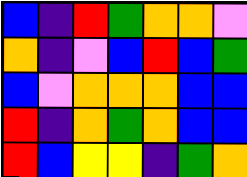[["blue", "indigo", "red", "green", "orange", "orange", "violet"], ["orange", "indigo", "violet", "blue", "red", "blue", "green"], ["blue", "violet", "orange", "orange", "orange", "blue", "blue"], ["red", "indigo", "orange", "green", "orange", "blue", "blue"], ["red", "blue", "yellow", "yellow", "indigo", "green", "orange"]]